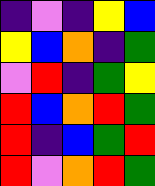[["indigo", "violet", "indigo", "yellow", "blue"], ["yellow", "blue", "orange", "indigo", "green"], ["violet", "red", "indigo", "green", "yellow"], ["red", "blue", "orange", "red", "green"], ["red", "indigo", "blue", "green", "red"], ["red", "violet", "orange", "red", "green"]]